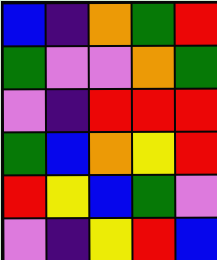[["blue", "indigo", "orange", "green", "red"], ["green", "violet", "violet", "orange", "green"], ["violet", "indigo", "red", "red", "red"], ["green", "blue", "orange", "yellow", "red"], ["red", "yellow", "blue", "green", "violet"], ["violet", "indigo", "yellow", "red", "blue"]]